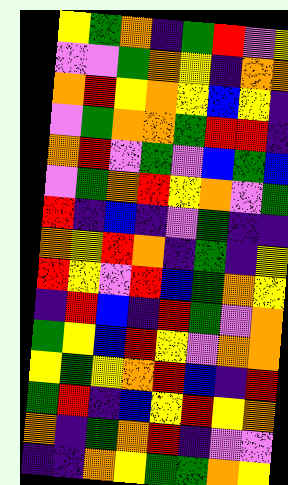[["yellow", "green", "orange", "indigo", "green", "red", "violet", "yellow"], ["violet", "violet", "green", "orange", "yellow", "indigo", "orange", "orange"], ["orange", "red", "yellow", "orange", "yellow", "blue", "yellow", "indigo"], ["violet", "green", "orange", "orange", "green", "red", "red", "indigo"], ["orange", "red", "violet", "green", "violet", "blue", "green", "blue"], ["violet", "green", "orange", "red", "yellow", "orange", "violet", "green"], ["red", "indigo", "blue", "indigo", "violet", "green", "indigo", "indigo"], ["orange", "yellow", "red", "orange", "indigo", "green", "indigo", "yellow"], ["red", "yellow", "violet", "red", "blue", "green", "orange", "yellow"], ["indigo", "red", "blue", "indigo", "red", "green", "violet", "orange"], ["green", "yellow", "blue", "red", "yellow", "violet", "orange", "orange"], ["yellow", "green", "yellow", "orange", "red", "blue", "indigo", "red"], ["green", "red", "indigo", "blue", "yellow", "red", "yellow", "orange"], ["orange", "indigo", "green", "orange", "red", "indigo", "violet", "violet"], ["indigo", "indigo", "orange", "yellow", "green", "green", "orange", "yellow"]]